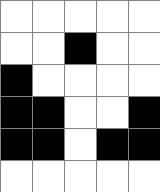[["white", "white", "white", "white", "white"], ["white", "white", "black", "white", "white"], ["black", "white", "white", "white", "white"], ["black", "black", "white", "white", "black"], ["black", "black", "white", "black", "black"], ["white", "white", "white", "white", "white"]]